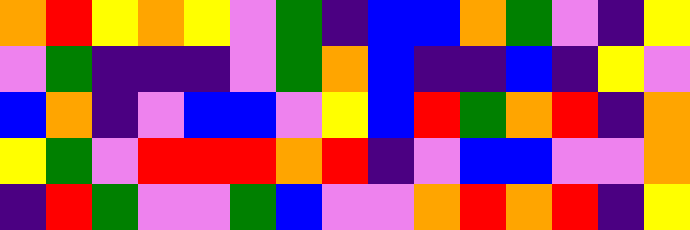[["orange", "red", "yellow", "orange", "yellow", "violet", "green", "indigo", "blue", "blue", "orange", "green", "violet", "indigo", "yellow"], ["violet", "green", "indigo", "indigo", "indigo", "violet", "green", "orange", "blue", "indigo", "indigo", "blue", "indigo", "yellow", "violet"], ["blue", "orange", "indigo", "violet", "blue", "blue", "violet", "yellow", "blue", "red", "green", "orange", "red", "indigo", "orange"], ["yellow", "green", "violet", "red", "red", "red", "orange", "red", "indigo", "violet", "blue", "blue", "violet", "violet", "orange"], ["indigo", "red", "green", "violet", "violet", "green", "blue", "violet", "violet", "orange", "red", "orange", "red", "indigo", "yellow"]]